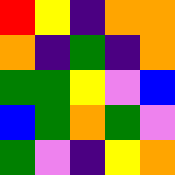[["red", "yellow", "indigo", "orange", "orange"], ["orange", "indigo", "green", "indigo", "orange"], ["green", "green", "yellow", "violet", "blue"], ["blue", "green", "orange", "green", "violet"], ["green", "violet", "indigo", "yellow", "orange"]]